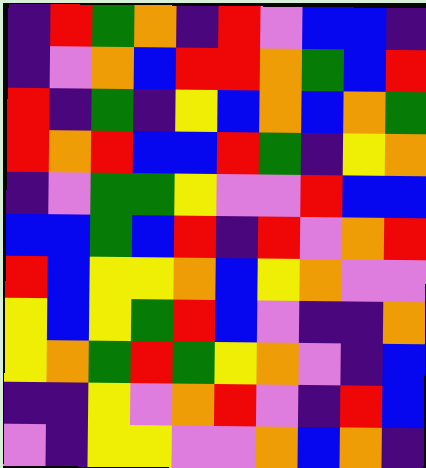[["indigo", "red", "green", "orange", "indigo", "red", "violet", "blue", "blue", "indigo"], ["indigo", "violet", "orange", "blue", "red", "red", "orange", "green", "blue", "red"], ["red", "indigo", "green", "indigo", "yellow", "blue", "orange", "blue", "orange", "green"], ["red", "orange", "red", "blue", "blue", "red", "green", "indigo", "yellow", "orange"], ["indigo", "violet", "green", "green", "yellow", "violet", "violet", "red", "blue", "blue"], ["blue", "blue", "green", "blue", "red", "indigo", "red", "violet", "orange", "red"], ["red", "blue", "yellow", "yellow", "orange", "blue", "yellow", "orange", "violet", "violet"], ["yellow", "blue", "yellow", "green", "red", "blue", "violet", "indigo", "indigo", "orange"], ["yellow", "orange", "green", "red", "green", "yellow", "orange", "violet", "indigo", "blue"], ["indigo", "indigo", "yellow", "violet", "orange", "red", "violet", "indigo", "red", "blue"], ["violet", "indigo", "yellow", "yellow", "violet", "violet", "orange", "blue", "orange", "indigo"]]